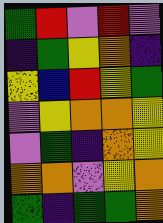[["green", "red", "violet", "red", "violet"], ["indigo", "green", "yellow", "orange", "indigo"], ["yellow", "blue", "red", "yellow", "green"], ["violet", "yellow", "orange", "orange", "yellow"], ["violet", "green", "indigo", "orange", "yellow"], ["orange", "orange", "violet", "yellow", "orange"], ["green", "indigo", "green", "green", "orange"]]